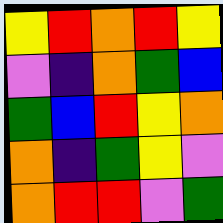[["yellow", "red", "orange", "red", "yellow"], ["violet", "indigo", "orange", "green", "blue"], ["green", "blue", "red", "yellow", "orange"], ["orange", "indigo", "green", "yellow", "violet"], ["orange", "red", "red", "violet", "green"]]